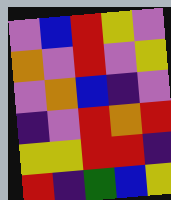[["violet", "blue", "red", "yellow", "violet"], ["orange", "violet", "red", "violet", "yellow"], ["violet", "orange", "blue", "indigo", "violet"], ["indigo", "violet", "red", "orange", "red"], ["yellow", "yellow", "red", "red", "indigo"], ["red", "indigo", "green", "blue", "yellow"]]